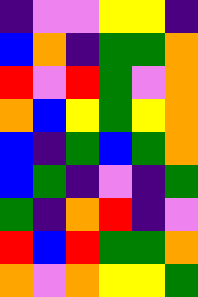[["indigo", "violet", "violet", "yellow", "yellow", "indigo"], ["blue", "orange", "indigo", "green", "green", "orange"], ["red", "violet", "red", "green", "violet", "orange"], ["orange", "blue", "yellow", "green", "yellow", "orange"], ["blue", "indigo", "green", "blue", "green", "orange"], ["blue", "green", "indigo", "violet", "indigo", "green"], ["green", "indigo", "orange", "red", "indigo", "violet"], ["red", "blue", "red", "green", "green", "orange"], ["orange", "violet", "orange", "yellow", "yellow", "green"]]